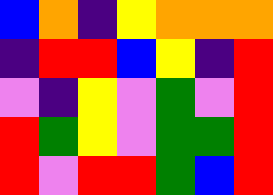[["blue", "orange", "indigo", "yellow", "orange", "orange", "orange"], ["indigo", "red", "red", "blue", "yellow", "indigo", "red"], ["violet", "indigo", "yellow", "violet", "green", "violet", "red"], ["red", "green", "yellow", "violet", "green", "green", "red"], ["red", "violet", "red", "red", "green", "blue", "red"]]